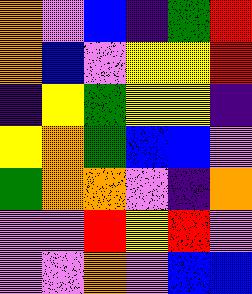[["orange", "violet", "blue", "indigo", "green", "red"], ["orange", "blue", "violet", "yellow", "yellow", "red"], ["indigo", "yellow", "green", "yellow", "yellow", "indigo"], ["yellow", "orange", "green", "blue", "blue", "violet"], ["green", "orange", "orange", "violet", "indigo", "orange"], ["violet", "violet", "red", "yellow", "red", "violet"], ["violet", "violet", "orange", "violet", "blue", "blue"]]